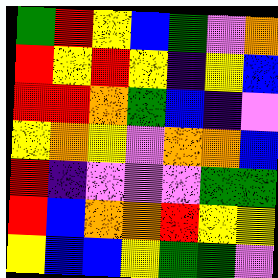[["green", "red", "yellow", "blue", "green", "violet", "orange"], ["red", "yellow", "red", "yellow", "indigo", "yellow", "blue"], ["red", "red", "orange", "green", "blue", "indigo", "violet"], ["yellow", "orange", "yellow", "violet", "orange", "orange", "blue"], ["red", "indigo", "violet", "violet", "violet", "green", "green"], ["red", "blue", "orange", "orange", "red", "yellow", "yellow"], ["yellow", "blue", "blue", "yellow", "green", "green", "violet"]]